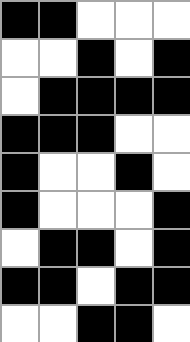[["black", "black", "white", "white", "white"], ["white", "white", "black", "white", "black"], ["white", "black", "black", "black", "black"], ["black", "black", "black", "white", "white"], ["black", "white", "white", "black", "white"], ["black", "white", "white", "white", "black"], ["white", "black", "black", "white", "black"], ["black", "black", "white", "black", "black"], ["white", "white", "black", "black", "white"]]